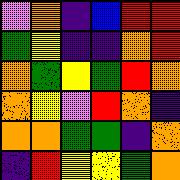[["violet", "orange", "indigo", "blue", "red", "red"], ["green", "yellow", "indigo", "indigo", "orange", "red"], ["orange", "green", "yellow", "green", "red", "orange"], ["orange", "yellow", "violet", "red", "orange", "indigo"], ["orange", "orange", "green", "green", "indigo", "orange"], ["indigo", "red", "yellow", "yellow", "green", "orange"]]